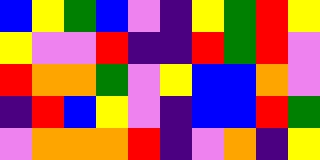[["blue", "yellow", "green", "blue", "violet", "indigo", "yellow", "green", "red", "yellow"], ["yellow", "violet", "violet", "red", "indigo", "indigo", "red", "green", "red", "violet"], ["red", "orange", "orange", "green", "violet", "yellow", "blue", "blue", "orange", "violet"], ["indigo", "red", "blue", "yellow", "violet", "indigo", "blue", "blue", "red", "green"], ["violet", "orange", "orange", "orange", "red", "indigo", "violet", "orange", "indigo", "yellow"]]